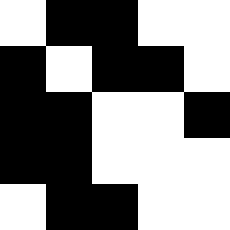[["white", "black", "black", "white", "white"], ["black", "white", "black", "black", "white"], ["black", "black", "white", "white", "black"], ["black", "black", "white", "white", "white"], ["white", "black", "black", "white", "white"]]